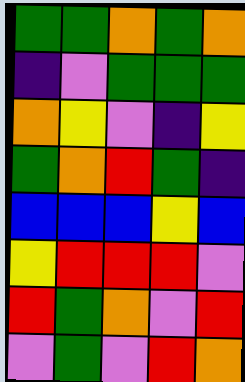[["green", "green", "orange", "green", "orange"], ["indigo", "violet", "green", "green", "green"], ["orange", "yellow", "violet", "indigo", "yellow"], ["green", "orange", "red", "green", "indigo"], ["blue", "blue", "blue", "yellow", "blue"], ["yellow", "red", "red", "red", "violet"], ["red", "green", "orange", "violet", "red"], ["violet", "green", "violet", "red", "orange"]]